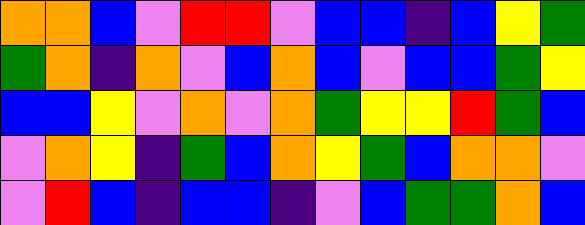[["orange", "orange", "blue", "violet", "red", "red", "violet", "blue", "blue", "indigo", "blue", "yellow", "green"], ["green", "orange", "indigo", "orange", "violet", "blue", "orange", "blue", "violet", "blue", "blue", "green", "yellow"], ["blue", "blue", "yellow", "violet", "orange", "violet", "orange", "green", "yellow", "yellow", "red", "green", "blue"], ["violet", "orange", "yellow", "indigo", "green", "blue", "orange", "yellow", "green", "blue", "orange", "orange", "violet"], ["violet", "red", "blue", "indigo", "blue", "blue", "indigo", "violet", "blue", "green", "green", "orange", "blue"]]